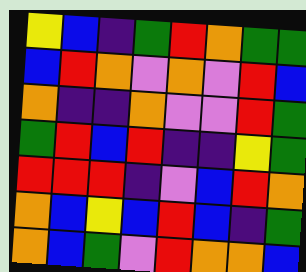[["yellow", "blue", "indigo", "green", "red", "orange", "green", "green"], ["blue", "red", "orange", "violet", "orange", "violet", "red", "blue"], ["orange", "indigo", "indigo", "orange", "violet", "violet", "red", "green"], ["green", "red", "blue", "red", "indigo", "indigo", "yellow", "green"], ["red", "red", "red", "indigo", "violet", "blue", "red", "orange"], ["orange", "blue", "yellow", "blue", "red", "blue", "indigo", "green"], ["orange", "blue", "green", "violet", "red", "orange", "orange", "blue"]]